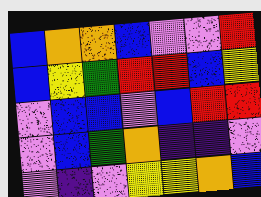[["blue", "orange", "orange", "blue", "violet", "violet", "red"], ["blue", "yellow", "green", "red", "red", "blue", "yellow"], ["violet", "blue", "blue", "violet", "blue", "red", "red"], ["violet", "blue", "green", "orange", "indigo", "indigo", "violet"], ["violet", "indigo", "violet", "yellow", "yellow", "orange", "blue"]]